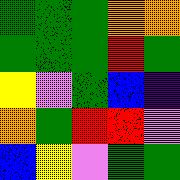[["green", "green", "green", "orange", "orange"], ["green", "green", "green", "red", "green"], ["yellow", "violet", "green", "blue", "indigo"], ["orange", "green", "red", "red", "violet"], ["blue", "yellow", "violet", "green", "green"]]